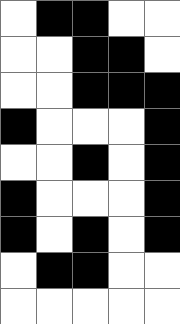[["white", "black", "black", "white", "white"], ["white", "white", "black", "black", "white"], ["white", "white", "black", "black", "black"], ["black", "white", "white", "white", "black"], ["white", "white", "black", "white", "black"], ["black", "white", "white", "white", "black"], ["black", "white", "black", "white", "black"], ["white", "black", "black", "white", "white"], ["white", "white", "white", "white", "white"]]